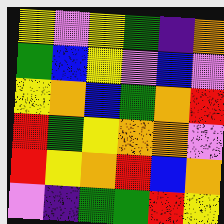[["yellow", "violet", "yellow", "green", "indigo", "orange"], ["green", "blue", "yellow", "violet", "blue", "violet"], ["yellow", "orange", "blue", "green", "orange", "red"], ["red", "green", "yellow", "orange", "orange", "violet"], ["red", "yellow", "orange", "red", "blue", "orange"], ["violet", "indigo", "green", "green", "red", "yellow"]]